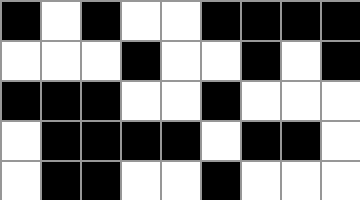[["black", "white", "black", "white", "white", "black", "black", "black", "black"], ["white", "white", "white", "black", "white", "white", "black", "white", "black"], ["black", "black", "black", "white", "white", "black", "white", "white", "white"], ["white", "black", "black", "black", "black", "white", "black", "black", "white"], ["white", "black", "black", "white", "white", "black", "white", "white", "white"]]